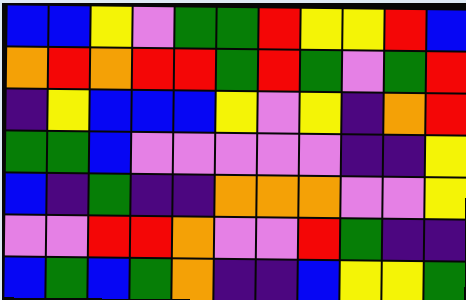[["blue", "blue", "yellow", "violet", "green", "green", "red", "yellow", "yellow", "red", "blue"], ["orange", "red", "orange", "red", "red", "green", "red", "green", "violet", "green", "red"], ["indigo", "yellow", "blue", "blue", "blue", "yellow", "violet", "yellow", "indigo", "orange", "red"], ["green", "green", "blue", "violet", "violet", "violet", "violet", "violet", "indigo", "indigo", "yellow"], ["blue", "indigo", "green", "indigo", "indigo", "orange", "orange", "orange", "violet", "violet", "yellow"], ["violet", "violet", "red", "red", "orange", "violet", "violet", "red", "green", "indigo", "indigo"], ["blue", "green", "blue", "green", "orange", "indigo", "indigo", "blue", "yellow", "yellow", "green"]]